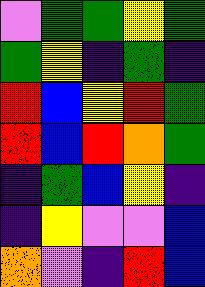[["violet", "green", "green", "yellow", "green"], ["green", "yellow", "indigo", "green", "indigo"], ["red", "blue", "yellow", "red", "green"], ["red", "blue", "red", "orange", "green"], ["indigo", "green", "blue", "yellow", "indigo"], ["indigo", "yellow", "violet", "violet", "blue"], ["orange", "violet", "indigo", "red", "blue"]]